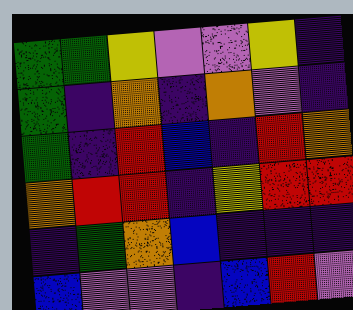[["green", "green", "yellow", "violet", "violet", "yellow", "indigo"], ["green", "indigo", "orange", "indigo", "orange", "violet", "indigo"], ["green", "indigo", "red", "blue", "indigo", "red", "orange"], ["orange", "red", "red", "indigo", "yellow", "red", "red"], ["indigo", "green", "orange", "blue", "indigo", "indigo", "indigo"], ["blue", "violet", "violet", "indigo", "blue", "red", "violet"]]